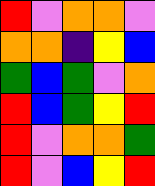[["red", "violet", "orange", "orange", "violet"], ["orange", "orange", "indigo", "yellow", "blue"], ["green", "blue", "green", "violet", "orange"], ["red", "blue", "green", "yellow", "red"], ["red", "violet", "orange", "orange", "green"], ["red", "violet", "blue", "yellow", "red"]]